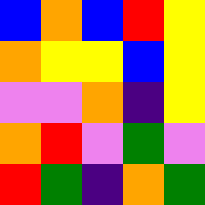[["blue", "orange", "blue", "red", "yellow"], ["orange", "yellow", "yellow", "blue", "yellow"], ["violet", "violet", "orange", "indigo", "yellow"], ["orange", "red", "violet", "green", "violet"], ["red", "green", "indigo", "orange", "green"]]